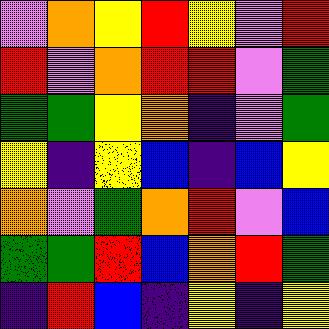[["violet", "orange", "yellow", "red", "yellow", "violet", "red"], ["red", "violet", "orange", "red", "red", "violet", "green"], ["green", "green", "yellow", "orange", "indigo", "violet", "green"], ["yellow", "indigo", "yellow", "blue", "indigo", "blue", "yellow"], ["orange", "violet", "green", "orange", "red", "violet", "blue"], ["green", "green", "red", "blue", "orange", "red", "green"], ["indigo", "red", "blue", "indigo", "yellow", "indigo", "yellow"]]